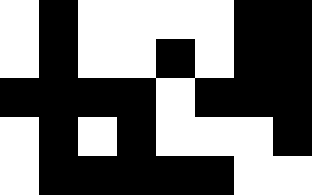[["white", "black", "white", "white", "white", "white", "black", "black"], ["white", "black", "white", "white", "black", "white", "black", "black"], ["black", "black", "black", "black", "white", "black", "black", "black"], ["white", "black", "white", "black", "white", "white", "white", "black"], ["white", "black", "black", "black", "black", "black", "white", "white"]]